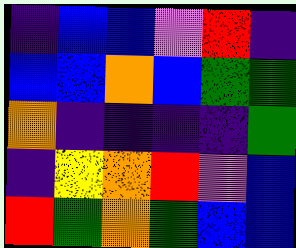[["indigo", "blue", "blue", "violet", "red", "indigo"], ["blue", "blue", "orange", "blue", "green", "green"], ["orange", "indigo", "indigo", "indigo", "indigo", "green"], ["indigo", "yellow", "orange", "red", "violet", "blue"], ["red", "green", "orange", "green", "blue", "blue"]]